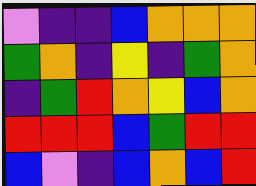[["violet", "indigo", "indigo", "blue", "orange", "orange", "orange"], ["green", "orange", "indigo", "yellow", "indigo", "green", "orange"], ["indigo", "green", "red", "orange", "yellow", "blue", "orange"], ["red", "red", "red", "blue", "green", "red", "red"], ["blue", "violet", "indigo", "blue", "orange", "blue", "red"]]